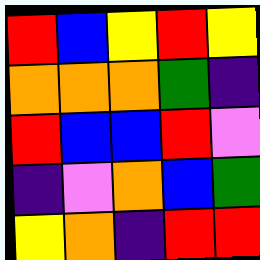[["red", "blue", "yellow", "red", "yellow"], ["orange", "orange", "orange", "green", "indigo"], ["red", "blue", "blue", "red", "violet"], ["indigo", "violet", "orange", "blue", "green"], ["yellow", "orange", "indigo", "red", "red"]]